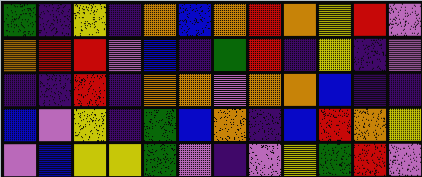[["green", "indigo", "yellow", "indigo", "orange", "blue", "orange", "red", "orange", "yellow", "red", "violet"], ["orange", "red", "red", "violet", "blue", "indigo", "green", "red", "indigo", "yellow", "indigo", "violet"], ["indigo", "indigo", "red", "indigo", "orange", "orange", "violet", "orange", "orange", "blue", "indigo", "indigo"], ["blue", "violet", "yellow", "indigo", "green", "blue", "orange", "indigo", "blue", "red", "orange", "yellow"], ["violet", "blue", "yellow", "yellow", "green", "violet", "indigo", "violet", "yellow", "green", "red", "violet"]]